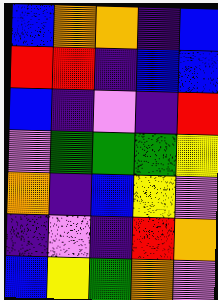[["blue", "orange", "orange", "indigo", "blue"], ["red", "red", "indigo", "blue", "blue"], ["blue", "indigo", "violet", "indigo", "red"], ["violet", "green", "green", "green", "yellow"], ["orange", "indigo", "blue", "yellow", "violet"], ["indigo", "violet", "indigo", "red", "orange"], ["blue", "yellow", "green", "orange", "violet"]]